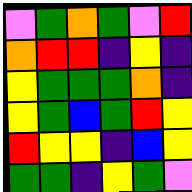[["violet", "green", "orange", "green", "violet", "red"], ["orange", "red", "red", "indigo", "yellow", "indigo"], ["yellow", "green", "green", "green", "orange", "indigo"], ["yellow", "green", "blue", "green", "red", "yellow"], ["red", "yellow", "yellow", "indigo", "blue", "yellow"], ["green", "green", "indigo", "yellow", "green", "violet"]]